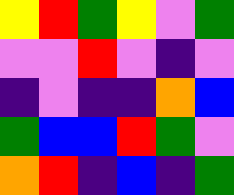[["yellow", "red", "green", "yellow", "violet", "green"], ["violet", "violet", "red", "violet", "indigo", "violet"], ["indigo", "violet", "indigo", "indigo", "orange", "blue"], ["green", "blue", "blue", "red", "green", "violet"], ["orange", "red", "indigo", "blue", "indigo", "green"]]